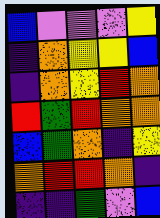[["blue", "violet", "violet", "violet", "yellow"], ["indigo", "orange", "yellow", "yellow", "blue"], ["indigo", "orange", "yellow", "red", "orange"], ["red", "green", "red", "orange", "orange"], ["blue", "green", "orange", "indigo", "yellow"], ["orange", "red", "red", "orange", "indigo"], ["indigo", "indigo", "green", "violet", "blue"]]